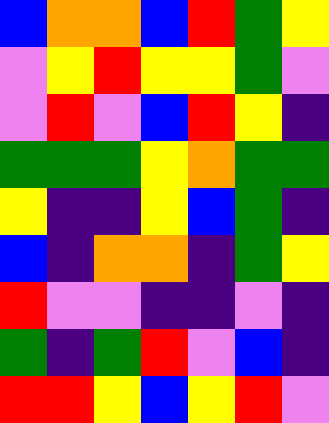[["blue", "orange", "orange", "blue", "red", "green", "yellow"], ["violet", "yellow", "red", "yellow", "yellow", "green", "violet"], ["violet", "red", "violet", "blue", "red", "yellow", "indigo"], ["green", "green", "green", "yellow", "orange", "green", "green"], ["yellow", "indigo", "indigo", "yellow", "blue", "green", "indigo"], ["blue", "indigo", "orange", "orange", "indigo", "green", "yellow"], ["red", "violet", "violet", "indigo", "indigo", "violet", "indigo"], ["green", "indigo", "green", "red", "violet", "blue", "indigo"], ["red", "red", "yellow", "blue", "yellow", "red", "violet"]]